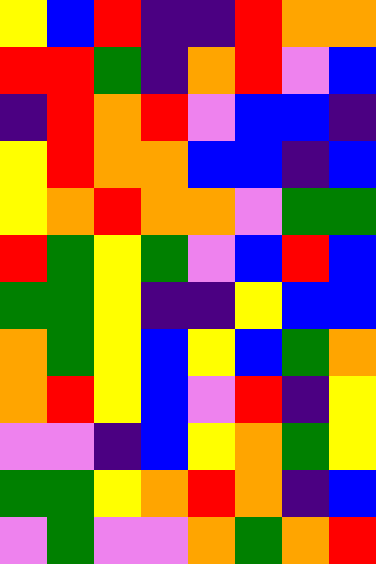[["yellow", "blue", "red", "indigo", "indigo", "red", "orange", "orange"], ["red", "red", "green", "indigo", "orange", "red", "violet", "blue"], ["indigo", "red", "orange", "red", "violet", "blue", "blue", "indigo"], ["yellow", "red", "orange", "orange", "blue", "blue", "indigo", "blue"], ["yellow", "orange", "red", "orange", "orange", "violet", "green", "green"], ["red", "green", "yellow", "green", "violet", "blue", "red", "blue"], ["green", "green", "yellow", "indigo", "indigo", "yellow", "blue", "blue"], ["orange", "green", "yellow", "blue", "yellow", "blue", "green", "orange"], ["orange", "red", "yellow", "blue", "violet", "red", "indigo", "yellow"], ["violet", "violet", "indigo", "blue", "yellow", "orange", "green", "yellow"], ["green", "green", "yellow", "orange", "red", "orange", "indigo", "blue"], ["violet", "green", "violet", "violet", "orange", "green", "orange", "red"]]